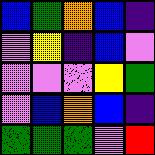[["blue", "green", "orange", "blue", "indigo"], ["violet", "yellow", "indigo", "blue", "violet"], ["violet", "violet", "violet", "yellow", "green"], ["violet", "blue", "orange", "blue", "indigo"], ["green", "green", "green", "violet", "red"]]